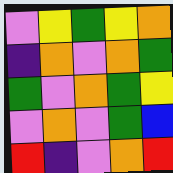[["violet", "yellow", "green", "yellow", "orange"], ["indigo", "orange", "violet", "orange", "green"], ["green", "violet", "orange", "green", "yellow"], ["violet", "orange", "violet", "green", "blue"], ["red", "indigo", "violet", "orange", "red"]]